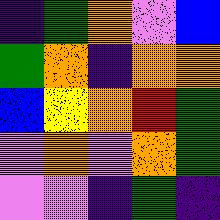[["indigo", "green", "orange", "violet", "blue"], ["green", "orange", "indigo", "orange", "orange"], ["blue", "yellow", "orange", "red", "green"], ["violet", "orange", "violet", "orange", "green"], ["violet", "violet", "indigo", "green", "indigo"]]